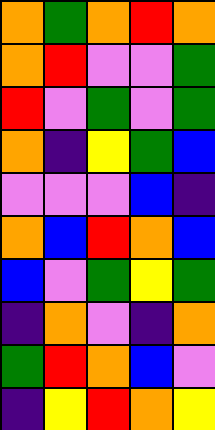[["orange", "green", "orange", "red", "orange"], ["orange", "red", "violet", "violet", "green"], ["red", "violet", "green", "violet", "green"], ["orange", "indigo", "yellow", "green", "blue"], ["violet", "violet", "violet", "blue", "indigo"], ["orange", "blue", "red", "orange", "blue"], ["blue", "violet", "green", "yellow", "green"], ["indigo", "orange", "violet", "indigo", "orange"], ["green", "red", "orange", "blue", "violet"], ["indigo", "yellow", "red", "orange", "yellow"]]